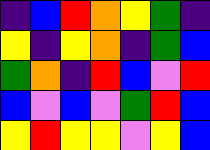[["indigo", "blue", "red", "orange", "yellow", "green", "indigo"], ["yellow", "indigo", "yellow", "orange", "indigo", "green", "blue"], ["green", "orange", "indigo", "red", "blue", "violet", "red"], ["blue", "violet", "blue", "violet", "green", "red", "blue"], ["yellow", "red", "yellow", "yellow", "violet", "yellow", "blue"]]